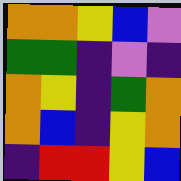[["orange", "orange", "yellow", "blue", "violet"], ["green", "green", "indigo", "violet", "indigo"], ["orange", "yellow", "indigo", "green", "orange"], ["orange", "blue", "indigo", "yellow", "orange"], ["indigo", "red", "red", "yellow", "blue"]]